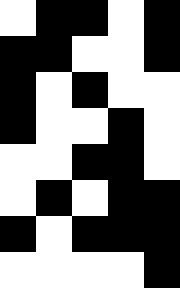[["white", "black", "black", "white", "black"], ["black", "black", "white", "white", "black"], ["black", "white", "black", "white", "white"], ["black", "white", "white", "black", "white"], ["white", "white", "black", "black", "white"], ["white", "black", "white", "black", "black"], ["black", "white", "black", "black", "black"], ["white", "white", "white", "white", "black"]]